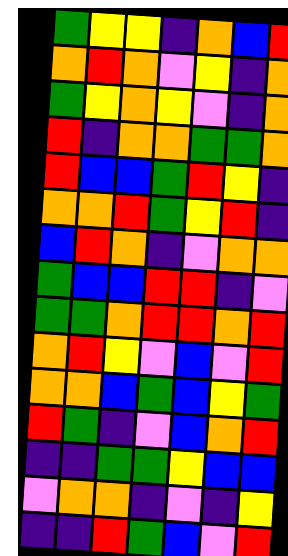[["green", "yellow", "yellow", "indigo", "orange", "blue", "red"], ["orange", "red", "orange", "violet", "yellow", "indigo", "orange"], ["green", "yellow", "orange", "yellow", "violet", "indigo", "orange"], ["red", "indigo", "orange", "orange", "green", "green", "orange"], ["red", "blue", "blue", "green", "red", "yellow", "indigo"], ["orange", "orange", "red", "green", "yellow", "red", "indigo"], ["blue", "red", "orange", "indigo", "violet", "orange", "orange"], ["green", "blue", "blue", "red", "red", "indigo", "violet"], ["green", "green", "orange", "red", "red", "orange", "red"], ["orange", "red", "yellow", "violet", "blue", "violet", "red"], ["orange", "orange", "blue", "green", "blue", "yellow", "green"], ["red", "green", "indigo", "violet", "blue", "orange", "red"], ["indigo", "indigo", "green", "green", "yellow", "blue", "blue"], ["violet", "orange", "orange", "indigo", "violet", "indigo", "yellow"], ["indigo", "indigo", "red", "green", "blue", "violet", "red"]]